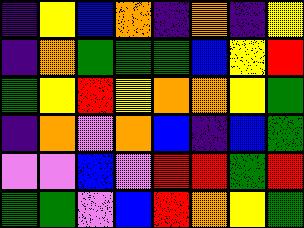[["indigo", "yellow", "blue", "orange", "indigo", "orange", "indigo", "yellow"], ["indigo", "orange", "green", "green", "green", "blue", "yellow", "red"], ["green", "yellow", "red", "yellow", "orange", "orange", "yellow", "green"], ["indigo", "orange", "violet", "orange", "blue", "indigo", "blue", "green"], ["violet", "violet", "blue", "violet", "red", "red", "green", "red"], ["green", "green", "violet", "blue", "red", "orange", "yellow", "green"]]